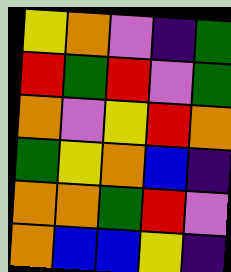[["yellow", "orange", "violet", "indigo", "green"], ["red", "green", "red", "violet", "green"], ["orange", "violet", "yellow", "red", "orange"], ["green", "yellow", "orange", "blue", "indigo"], ["orange", "orange", "green", "red", "violet"], ["orange", "blue", "blue", "yellow", "indigo"]]